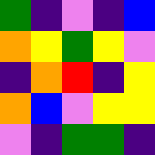[["green", "indigo", "violet", "indigo", "blue"], ["orange", "yellow", "green", "yellow", "violet"], ["indigo", "orange", "red", "indigo", "yellow"], ["orange", "blue", "violet", "yellow", "yellow"], ["violet", "indigo", "green", "green", "indigo"]]